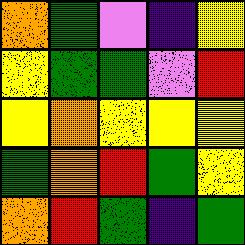[["orange", "green", "violet", "indigo", "yellow"], ["yellow", "green", "green", "violet", "red"], ["yellow", "orange", "yellow", "yellow", "yellow"], ["green", "orange", "red", "green", "yellow"], ["orange", "red", "green", "indigo", "green"]]